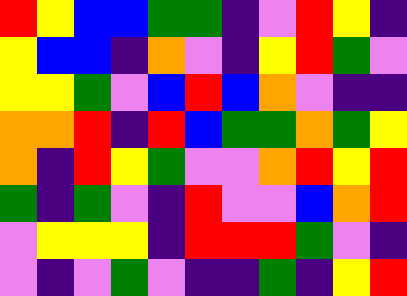[["red", "yellow", "blue", "blue", "green", "green", "indigo", "violet", "red", "yellow", "indigo"], ["yellow", "blue", "blue", "indigo", "orange", "violet", "indigo", "yellow", "red", "green", "violet"], ["yellow", "yellow", "green", "violet", "blue", "red", "blue", "orange", "violet", "indigo", "indigo"], ["orange", "orange", "red", "indigo", "red", "blue", "green", "green", "orange", "green", "yellow"], ["orange", "indigo", "red", "yellow", "green", "violet", "violet", "orange", "red", "yellow", "red"], ["green", "indigo", "green", "violet", "indigo", "red", "violet", "violet", "blue", "orange", "red"], ["violet", "yellow", "yellow", "yellow", "indigo", "red", "red", "red", "green", "violet", "indigo"], ["violet", "indigo", "violet", "green", "violet", "indigo", "indigo", "green", "indigo", "yellow", "red"]]